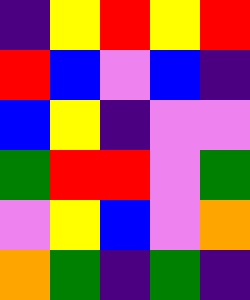[["indigo", "yellow", "red", "yellow", "red"], ["red", "blue", "violet", "blue", "indigo"], ["blue", "yellow", "indigo", "violet", "violet"], ["green", "red", "red", "violet", "green"], ["violet", "yellow", "blue", "violet", "orange"], ["orange", "green", "indigo", "green", "indigo"]]